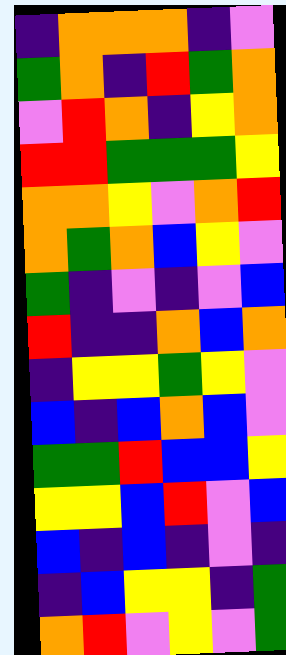[["indigo", "orange", "orange", "orange", "indigo", "violet"], ["green", "orange", "indigo", "red", "green", "orange"], ["violet", "red", "orange", "indigo", "yellow", "orange"], ["red", "red", "green", "green", "green", "yellow"], ["orange", "orange", "yellow", "violet", "orange", "red"], ["orange", "green", "orange", "blue", "yellow", "violet"], ["green", "indigo", "violet", "indigo", "violet", "blue"], ["red", "indigo", "indigo", "orange", "blue", "orange"], ["indigo", "yellow", "yellow", "green", "yellow", "violet"], ["blue", "indigo", "blue", "orange", "blue", "violet"], ["green", "green", "red", "blue", "blue", "yellow"], ["yellow", "yellow", "blue", "red", "violet", "blue"], ["blue", "indigo", "blue", "indigo", "violet", "indigo"], ["indigo", "blue", "yellow", "yellow", "indigo", "green"], ["orange", "red", "violet", "yellow", "violet", "green"]]